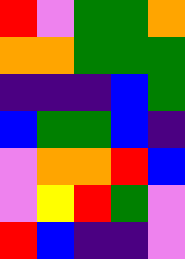[["red", "violet", "green", "green", "orange"], ["orange", "orange", "green", "green", "green"], ["indigo", "indigo", "indigo", "blue", "green"], ["blue", "green", "green", "blue", "indigo"], ["violet", "orange", "orange", "red", "blue"], ["violet", "yellow", "red", "green", "violet"], ["red", "blue", "indigo", "indigo", "violet"]]